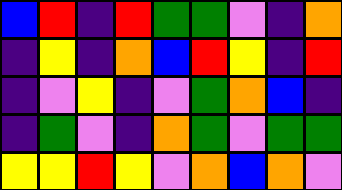[["blue", "red", "indigo", "red", "green", "green", "violet", "indigo", "orange"], ["indigo", "yellow", "indigo", "orange", "blue", "red", "yellow", "indigo", "red"], ["indigo", "violet", "yellow", "indigo", "violet", "green", "orange", "blue", "indigo"], ["indigo", "green", "violet", "indigo", "orange", "green", "violet", "green", "green"], ["yellow", "yellow", "red", "yellow", "violet", "orange", "blue", "orange", "violet"]]